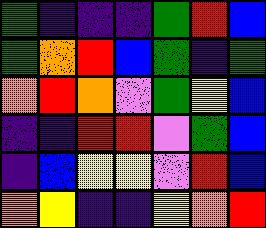[["green", "indigo", "indigo", "indigo", "green", "red", "blue"], ["green", "orange", "red", "blue", "green", "indigo", "green"], ["orange", "red", "orange", "violet", "green", "yellow", "blue"], ["indigo", "indigo", "red", "red", "violet", "green", "blue"], ["indigo", "blue", "yellow", "yellow", "violet", "red", "blue"], ["orange", "yellow", "indigo", "indigo", "yellow", "orange", "red"]]